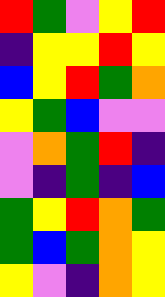[["red", "green", "violet", "yellow", "red"], ["indigo", "yellow", "yellow", "red", "yellow"], ["blue", "yellow", "red", "green", "orange"], ["yellow", "green", "blue", "violet", "violet"], ["violet", "orange", "green", "red", "indigo"], ["violet", "indigo", "green", "indigo", "blue"], ["green", "yellow", "red", "orange", "green"], ["green", "blue", "green", "orange", "yellow"], ["yellow", "violet", "indigo", "orange", "yellow"]]